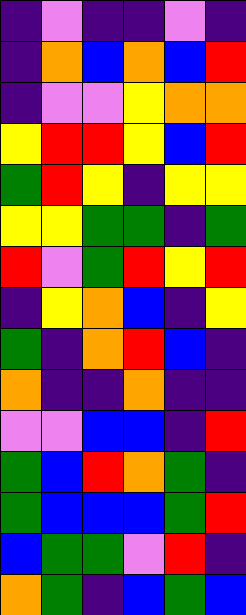[["indigo", "violet", "indigo", "indigo", "violet", "indigo"], ["indigo", "orange", "blue", "orange", "blue", "red"], ["indigo", "violet", "violet", "yellow", "orange", "orange"], ["yellow", "red", "red", "yellow", "blue", "red"], ["green", "red", "yellow", "indigo", "yellow", "yellow"], ["yellow", "yellow", "green", "green", "indigo", "green"], ["red", "violet", "green", "red", "yellow", "red"], ["indigo", "yellow", "orange", "blue", "indigo", "yellow"], ["green", "indigo", "orange", "red", "blue", "indigo"], ["orange", "indigo", "indigo", "orange", "indigo", "indigo"], ["violet", "violet", "blue", "blue", "indigo", "red"], ["green", "blue", "red", "orange", "green", "indigo"], ["green", "blue", "blue", "blue", "green", "red"], ["blue", "green", "green", "violet", "red", "indigo"], ["orange", "green", "indigo", "blue", "green", "blue"]]